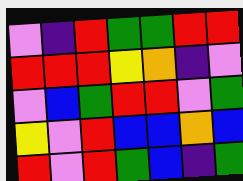[["violet", "indigo", "red", "green", "green", "red", "red"], ["red", "red", "red", "yellow", "orange", "indigo", "violet"], ["violet", "blue", "green", "red", "red", "violet", "green"], ["yellow", "violet", "red", "blue", "blue", "orange", "blue"], ["red", "violet", "red", "green", "blue", "indigo", "green"]]